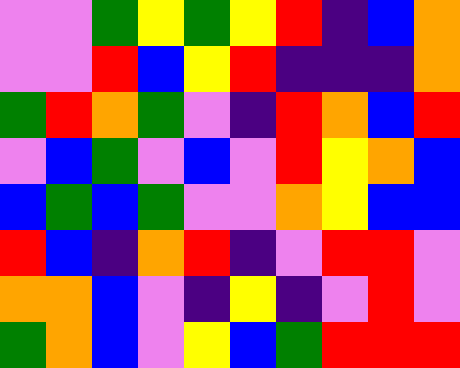[["violet", "violet", "green", "yellow", "green", "yellow", "red", "indigo", "blue", "orange"], ["violet", "violet", "red", "blue", "yellow", "red", "indigo", "indigo", "indigo", "orange"], ["green", "red", "orange", "green", "violet", "indigo", "red", "orange", "blue", "red"], ["violet", "blue", "green", "violet", "blue", "violet", "red", "yellow", "orange", "blue"], ["blue", "green", "blue", "green", "violet", "violet", "orange", "yellow", "blue", "blue"], ["red", "blue", "indigo", "orange", "red", "indigo", "violet", "red", "red", "violet"], ["orange", "orange", "blue", "violet", "indigo", "yellow", "indigo", "violet", "red", "violet"], ["green", "orange", "blue", "violet", "yellow", "blue", "green", "red", "red", "red"]]